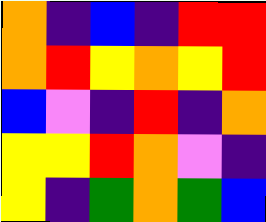[["orange", "indigo", "blue", "indigo", "red", "red"], ["orange", "red", "yellow", "orange", "yellow", "red"], ["blue", "violet", "indigo", "red", "indigo", "orange"], ["yellow", "yellow", "red", "orange", "violet", "indigo"], ["yellow", "indigo", "green", "orange", "green", "blue"]]